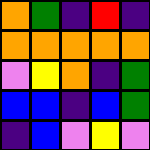[["orange", "green", "indigo", "red", "indigo"], ["orange", "orange", "orange", "orange", "orange"], ["violet", "yellow", "orange", "indigo", "green"], ["blue", "blue", "indigo", "blue", "green"], ["indigo", "blue", "violet", "yellow", "violet"]]